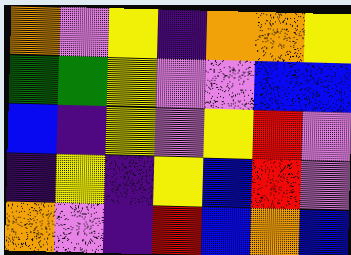[["orange", "violet", "yellow", "indigo", "orange", "orange", "yellow"], ["green", "green", "yellow", "violet", "violet", "blue", "blue"], ["blue", "indigo", "yellow", "violet", "yellow", "red", "violet"], ["indigo", "yellow", "indigo", "yellow", "blue", "red", "violet"], ["orange", "violet", "indigo", "red", "blue", "orange", "blue"]]